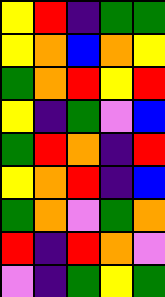[["yellow", "red", "indigo", "green", "green"], ["yellow", "orange", "blue", "orange", "yellow"], ["green", "orange", "red", "yellow", "red"], ["yellow", "indigo", "green", "violet", "blue"], ["green", "red", "orange", "indigo", "red"], ["yellow", "orange", "red", "indigo", "blue"], ["green", "orange", "violet", "green", "orange"], ["red", "indigo", "red", "orange", "violet"], ["violet", "indigo", "green", "yellow", "green"]]